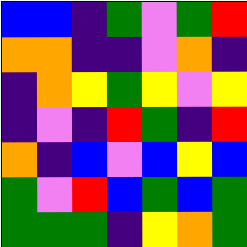[["blue", "blue", "indigo", "green", "violet", "green", "red"], ["orange", "orange", "indigo", "indigo", "violet", "orange", "indigo"], ["indigo", "orange", "yellow", "green", "yellow", "violet", "yellow"], ["indigo", "violet", "indigo", "red", "green", "indigo", "red"], ["orange", "indigo", "blue", "violet", "blue", "yellow", "blue"], ["green", "violet", "red", "blue", "green", "blue", "green"], ["green", "green", "green", "indigo", "yellow", "orange", "green"]]